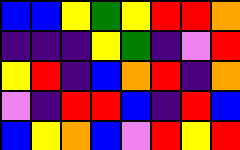[["blue", "blue", "yellow", "green", "yellow", "red", "red", "orange"], ["indigo", "indigo", "indigo", "yellow", "green", "indigo", "violet", "red"], ["yellow", "red", "indigo", "blue", "orange", "red", "indigo", "orange"], ["violet", "indigo", "red", "red", "blue", "indigo", "red", "blue"], ["blue", "yellow", "orange", "blue", "violet", "red", "yellow", "red"]]